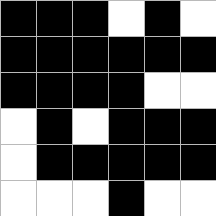[["black", "black", "black", "white", "black", "white"], ["black", "black", "black", "black", "black", "black"], ["black", "black", "black", "black", "white", "white"], ["white", "black", "white", "black", "black", "black"], ["white", "black", "black", "black", "black", "black"], ["white", "white", "white", "black", "white", "white"]]